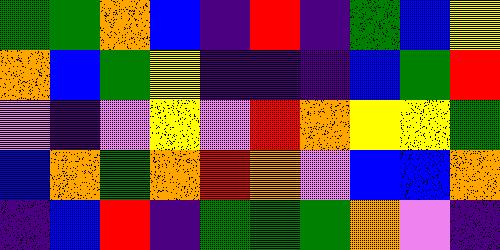[["green", "green", "orange", "blue", "indigo", "red", "indigo", "green", "blue", "yellow"], ["orange", "blue", "green", "yellow", "indigo", "indigo", "indigo", "blue", "green", "red"], ["violet", "indigo", "violet", "yellow", "violet", "red", "orange", "yellow", "yellow", "green"], ["blue", "orange", "green", "orange", "red", "orange", "violet", "blue", "blue", "orange"], ["indigo", "blue", "red", "indigo", "green", "green", "green", "orange", "violet", "indigo"]]